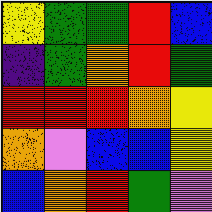[["yellow", "green", "green", "red", "blue"], ["indigo", "green", "orange", "red", "green"], ["red", "red", "red", "orange", "yellow"], ["orange", "violet", "blue", "blue", "yellow"], ["blue", "orange", "red", "green", "violet"]]